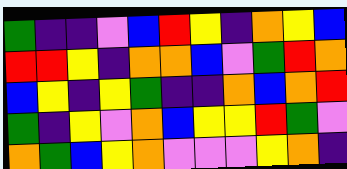[["green", "indigo", "indigo", "violet", "blue", "red", "yellow", "indigo", "orange", "yellow", "blue"], ["red", "red", "yellow", "indigo", "orange", "orange", "blue", "violet", "green", "red", "orange"], ["blue", "yellow", "indigo", "yellow", "green", "indigo", "indigo", "orange", "blue", "orange", "red"], ["green", "indigo", "yellow", "violet", "orange", "blue", "yellow", "yellow", "red", "green", "violet"], ["orange", "green", "blue", "yellow", "orange", "violet", "violet", "violet", "yellow", "orange", "indigo"]]